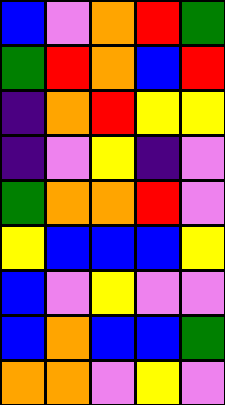[["blue", "violet", "orange", "red", "green"], ["green", "red", "orange", "blue", "red"], ["indigo", "orange", "red", "yellow", "yellow"], ["indigo", "violet", "yellow", "indigo", "violet"], ["green", "orange", "orange", "red", "violet"], ["yellow", "blue", "blue", "blue", "yellow"], ["blue", "violet", "yellow", "violet", "violet"], ["blue", "orange", "blue", "blue", "green"], ["orange", "orange", "violet", "yellow", "violet"]]